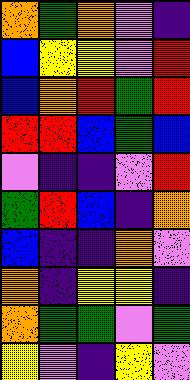[["orange", "green", "orange", "violet", "indigo"], ["blue", "yellow", "yellow", "violet", "red"], ["blue", "orange", "red", "green", "red"], ["red", "red", "blue", "green", "blue"], ["violet", "indigo", "indigo", "violet", "red"], ["green", "red", "blue", "indigo", "orange"], ["blue", "indigo", "indigo", "orange", "violet"], ["orange", "indigo", "yellow", "yellow", "indigo"], ["orange", "green", "green", "violet", "green"], ["yellow", "violet", "indigo", "yellow", "violet"]]